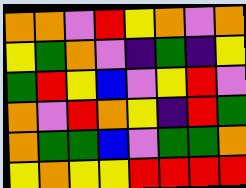[["orange", "orange", "violet", "red", "yellow", "orange", "violet", "orange"], ["yellow", "green", "orange", "violet", "indigo", "green", "indigo", "yellow"], ["green", "red", "yellow", "blue", "violet", "yellow", "red", "violet"], ["orange", "violet", "red", "orange", "yellow", "indigo", "red", "green"], ["orange", "green", "green", "blue", "violet", "green", "green", "orange"], ["yellow", "orange", "yellow", "yellow", "red", "red", "red", "red"]]